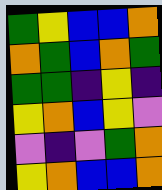[["green", "yellow", "blue", "blue", "orange"], ["orange", "green", "blue", "orange", "green"], ["green", "green", "indigo", "yellow", "indigo"], ["yellow", "orange", "blue", "yellow", "violet"], ["violet", "indigo", "violet", "green", "orange"], ["yellow", "orange", "blue", "blue", "orange"]]